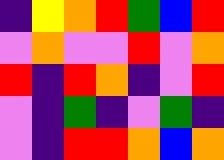[["indigo", "yellow", "orange", "red", "green", "blue", "red"], ["violet", "orange", "violet", "violet", "red", "violet", "orange"], ["red", "indigo", "red", "orange", "indigo", "violet", "red"], ["violet", "indigo", "green", "indigo", "violet", "green", "indigo"], ["violet", "indigo", "red", "red", "orange", "blue", "orange"]]